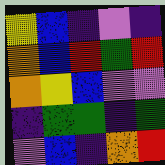[["yellow", "blue", "indigo", "violet", "indigo"], ["orange", "blue", "red", "green", "red"], ["orange", "yellow", "blue", "violet", "violet"], ["indigo", "green", "green", "indigo", "green"], ["violet", "blue", "indigo", "orange", "red"]]